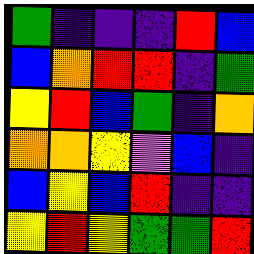[["green", "indigo", "indigo", "indigo", "red", "blue"], ["blue", "orange", "red", "red", "indigo", "green"], ["yellow", "red", "blue", "green", "indigo", "orange"], ["orange", "orange", "yellow", "violet", "blue", "indigo"], ["blue", "yellow", "blue", "red", "indigo", "indigo"], ["yellow", "red", "yellow", "green", "green", "red"]]